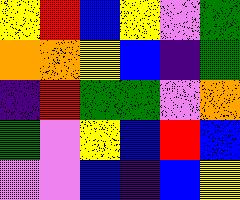[["yellow", "red", "blue", "yellow", "violet", "green"], ["orange", "orange", "yellow", "blue", "indigo", "green"], ["indigo", "red", "green", "green", "violet", "orange"], ["green", "violet", "yellow", "blue", "red", "blue"], ["violet", "violet", "blue", "indigo", "blue", "yellow"]]